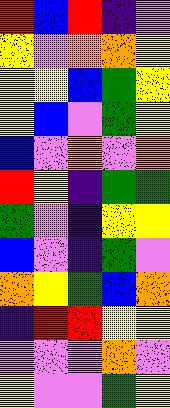[["red", "blue", "red", "indigo", "violet"], ["yellow", "violet", "orange", "orange", "yellow"], ["yellow", "yellow", "blue", "green", "yellow"], ["yellow", "blue", "violet", "green", "yellow"], ["blue", "violet", "orange", "violet", "orange"], ["red", "yellow", "indigo", "green", "green"], ["green", "violet", "indigo", "yellow", "yellow"], ["blue", "violet", "indigo", "green", "violet"], ["orange", "yellow", "green", "blue", "orange"], ["indigo", "red", "red", "yellow", "yellow"], ["violet", "violet", "violet", "orange", "violet"], ["yellow", "violet", "violet", "green", "yellow"]]